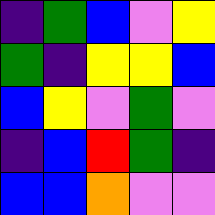[["indigo", "green", "blue", "violet", "yellow"], ["green", "indigo", "yellow", "yellow", "blue"], ["blue", "yellow", "violet", "green", "violet"], ["indigo", "blue", "red", "green", "indigo"], ["blue", "blue", "orange", "violet", "violet"]]